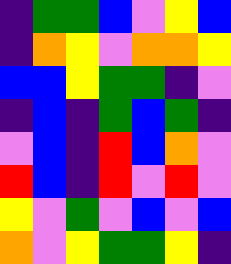[["indigo", "green", "green", "blue", "violet", "yellow", "blue"], ["indigo", "orange", "yellow", "violet", "orange", "orange", "yellow"], ["blue", "blue", "yellow", "green", "green", "indigo", "violet"], ["indigo", "blue", "indigo", "green", "blue", "green", "indigo"], ["violet", "blue", "indigo", "red", "blue", "orange", "violet"], ["red", "blue", "indigo", "red", "violet", "red", "violet"], ["yellow", "violet", "green", "violet", "blue", "violet", "blue"], ["orange", "violet", "yellow", "green", "green", "yellow", "indigo"]]